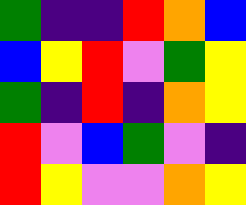[["green", "indigo", "indigo", "red", "orange", "blue"], ["blue", "yellow", "red", "violet", "green", "yellow"], ["green", "indigo", "red", "indigo", "orange", "yellow"], ["red", "violet", "blue", "green", "violet", "indigo"], ["red", "yellow", "violet", "violet", "orange", "yellow"]]